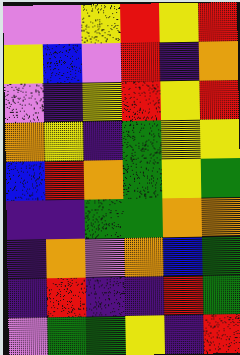[["violet", "violet", "yellow", "red", "yellow", "red"], ["yellow", "blue", "violet", "red", "indigo", "orange"], ["violet", "indigo", "yellow", "red", "yellow", "red"], ["orange", "yellow", "indigo", "green", "yellow", "yellow"], ["blue", "red", "orange", "green", "yellow", "green"], ["indigo", "indigo", "green", "green", "orange", "orange"], ["indigo", "orange", "violet", "orange", "blue", "green"], ["indigo", "red", "indigo", "indigo", "red", "green"], ["violet", "green", "green", "yellow", "indigo", "red"]]